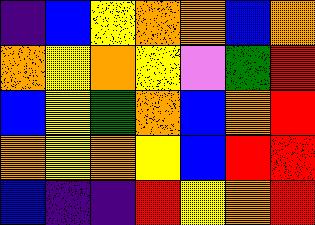[["indigo", "blue", "yellow", "orange", "orange", "blue", "orange"], ["orange", "yellow", "orange", "yellow", "violet", "green", "red"], ["blue", "yellow", "green", "orange", "blue", "orange", "red"], ["orange", "yellow", "orange", "yellow", "blue", "red", "red"], ["blue", "indigo", "indigo", "red", "yellow", "orange", "red"]]